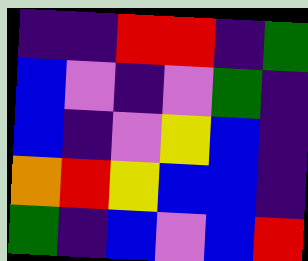[["indigo", "indigo", "red", "red", "indigo", "green"], ["blue", "violet", "indigo", "violet", "green", "indigo"], ["blue", "indigo", "violet", "yellow", "blue", "indigo"], ["orange", "red", "yellow", "blue", "blue", "indigo"], ["green", "indigo", "blue", "violet", "blue", "red"]]